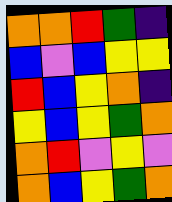[["orange", "orange", "red", "green", "indigo"], ["blue", "violet", "blue", "yellow", "yellow"], ["red", "blue", "yellow", "orange", "indigo"], ["yellow", "blue", "yellow", "green", "orange"], ["orange", "red", "violet", "yellow", "violet"], ["orange", "blue", "yellow", "green", "orange"]]